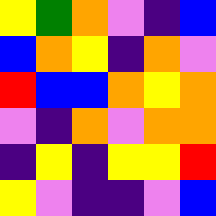[["yellow", "green", "orange", "violet", "indigo", "blue"], ["blue", "orange", "yellow", "indigo", "orange", "violet"], ["red", "blue", "blue", "orange", "yellow", "orange"], ["violet", "indigo", "orange", "violet", "orange", "orange"], ["indigo", "yellow", "indigo", "yellow", "yellow", "red"], ["yellow", "violet", "indigo", "indigo", "violet", "blue"]]